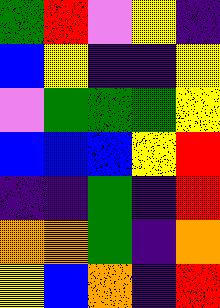[["green", "red", "violet", "yellow", "indigo"], ["blue", "yellow", "indigo", "indigo", "yellow"], ["violet", "green", "green", "green", "yellow"], ["blue", "blue", "blue", "yellow", "red"], ["indigo", "indigo", "green", "indigo", "red"], ["orange", "orange", "green", "indigo", "orange"], ["yellow", "blue", "orange", "indigo", "red"]]